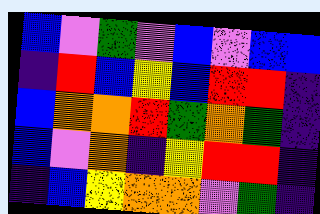[["blue", "violet", "green", "violet", "blue", "violet", "blue", "blue"], ["indigo", "red", "blue", "yellow", "blue", "red", "red", "indigo"], ["blue", "orange", "orange", "red", "green", "orange", "green", "indigo"], ["blue", "violet", "orange", "indigo", "yellow", "red", "red", "indigo"], ["indigo", "blue", "yellow", "orange", "orange", "violet", "green", "indigo"]]